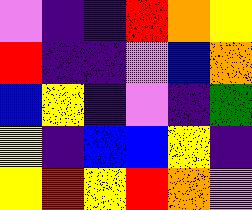[["violet", "indigo", "indigo", "red", "orange", "yellow"], ["red", "indigo", "indigo", "violet", "blue", "orange"], ["blue", "yellow", "indigo", "violet", "indigo", "green"], ["yellow", "indigo", "blue", "blue", "yellow", "indigo"], ["yellow", "red", "yellow", "red", "orange", "violet"]]